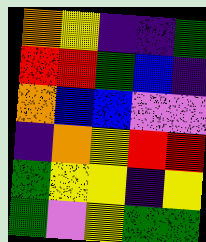[["orange", "yellow", "indigo", "indigo", "green"], ["red", "red", "green", "blue", "indigo"], ["orange", "blue", "blue", "violet", "violet"], ["indigo", "orange", "yellow", "red", "red"], ["green", "yellow", "yellow", "indigo", "yellow"], ["green", "violet", "yellow", "green", "green"]]